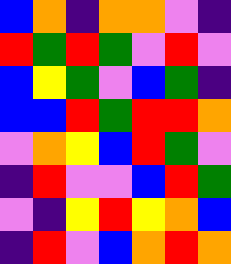[["blue", "orange", "indigo", "orange", "orange", "violet", "indigo"], ["red", "green", "red", "green", "violet", "red", "violet"], ["blue", "yellow", "green", "violet", "blue", "green", "indigo"], ["blue", "blue", "red", "green", "red", "red", "orange"], ["violet", "orange", "yellow", "blue", "red", "green", "violet"], ["indigo", "red", "violet", "violet", "blue", "red", "green"], ["violet", "indigo", "yellow", "red", "yellow", "orange", "blue"], ["indigo", "red", "violet", "blue", "orange", "red", "orange"]]